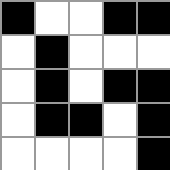[["black", "white", "white", "black", "black"], ["white", "black", "white", "white", "white"], ["white", "black", "white", "black", "black"], ["white", "black", "black", "white", "black"], ["white", "white", "white", "white", "black"]]